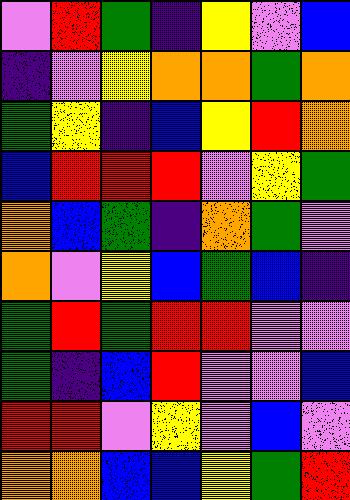[["violet", "red", "green", "indigo", "yellow", "violet", "blue"], ["indigo", "violet", "yellow", "orange", "orange", "green", "orange"], ["green", "yellow", "indigo", "blue", "yellow", "red", "orange"], ["blue", "red", "red", "red", "violet", "yellow", "green"], ["orange", "blue", "green", "indigo", "orange", "green", "violet"], ["orange", "violet", "yellow", "blue", "green", "blue", "indigo"], ["green", "red", "green", "red", "red", "violet", "violet"], ["green", "indigo", "blue", "red", "violet", "violet", "blue"], ["red", "red", "violet", "yellow", "violet", "blue", "violet"], ["orange", "orange", "blue", "blue", "yellow", "green", "red"]]